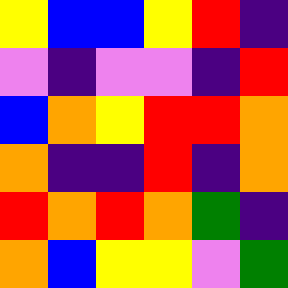[["yellow", "blue", "blue", "yellow", "red", "indigo"], ["violet", "indigo", "violet", "violet", "indigo", "red"], ["blue", "orange", "yellow", "red", "red", "orange"], ["orange", "indigo", "indigo", "red", "indigo", "orange"], ["red", "orange", "red", "orange", "green", "indigo"], ["orange", "blue", "yellow", "yellow", "violet", "green"]]